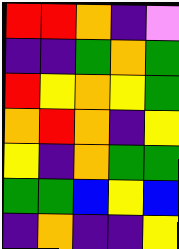[["red", "red", "orange", "indigo", "violet"], ["indigo", "indigo", "green", "orange", "green"], ["red", "yellow", "orange", "yellow", "green"], ["orange", "red", "orange", "indigo", "yellow"], ["yellow", "indigo", "orange", "green", "green"], ["green", "green", "blue", "yellow", "blue"], ["indigo", "orange", "indigo", "indigo", "yellow"]]